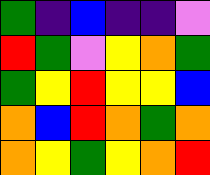[["green", "indigo", "blue", "indigo", "indigo", "violet"], ["red", "green", "violet", "yellow", "orange", "green"], ["green", "yellow", "red", "yellow", "yellow", "blue"], ["orange", "blue", "red", "orange", "green", "orange"], ["orange", "yellow", "green", "yellow", "orange", "red"]]